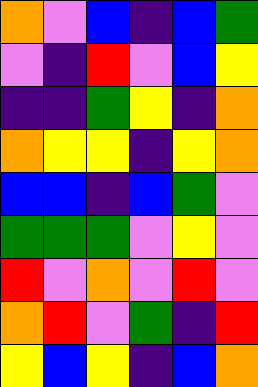[["orange", "violet", "blue", "indigo", "blue", "green"], ["violet", "indigo", "red", "violet", "blue", "yellow"], ["indigo", "indigo", "green", "yellow", "indigo", "orange"], ["orange", "yellow", "yellow", "indigo", "yellow", "orange"], ["blue", "blue", "indigo", "blue", "green", "violet"], ["green", "green", "green", "violet", "yellow", "violet"], ["red", "violet", "orange", "violet", "red", "violet"], ["orange", "red", "violet", "green", "indigo", "red"], ["yellow", "blue", "yellow", "indigo", "blue", "orange"]]